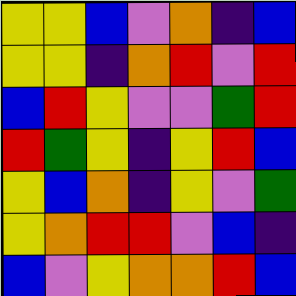[["yellow", "yellow", "blue", "violet", "orange", "indigo", "blue"], ["yellow", "yellow", "indigo", "orange", "red", "violet", "red"], ["blue", "red", "yellow", "violet", "violet", "green", "red"], ["red", "green", "yellow", "indigo", "yellow", "red", "blue"], ["yellow", "blue", "orange", "indigo", "yellow", "violet", "green"], ["yellow", "orange", "red", "red", "violet", "blue", "indigo"], ["blue", "violet", "yellow", "orange", "orange", "red", "blue"]]